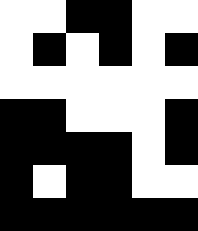[["white", "white", "black", "black", "white", "white"], ["white", "black", "white", "black", "white", "black"], ["white", "white", "white", "white", "white", "white"], ["black", "black", "white", "white", "white", "black"], ["black", "black", "black", "black", "white", "black"], ["black", "white", "black", "black", "white", "white"], ["black", "black", "black", "black", "black", "black"]]